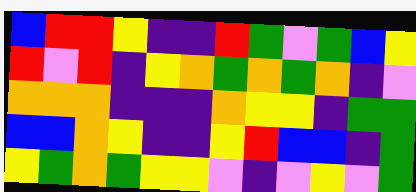[["blue", "red", "red", "yellow", "indigo", "indigo", "red", "green", "violet", "green", "blue", "yellow"], ["red", "violet", "red", "indigo", "yellow", "orange", "green", "orange", "green", "orange", "indigo", "violet"], ["orange", "orange", "orange", "indigo", "indigo", "indigo", "orange", "yellow", "yellow", "indigo", "green", "green"], ["blue", "blue", "orange", "yellow", "indigo", "indigo", "yellow", "red", "blue", "blue", "indigo", "green"], ["yellow", "green", "orange", "green", "yellow", "yellow", "violet", "indigo", "violet", "yellow", "violet", "green"]]